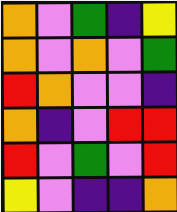[["orange", "violet", "green", "indigo", "yellow"], ["orange", "violet", "orange", "violet", "green"], ["red", "orange", "violet", "violet", "indigo"], ["orange", "indigo", "violet", "red", "red"], ["red", "violet", "green", "violet", "red"], ["yellow", "violet", "indigo", "indigo", "orange"]]